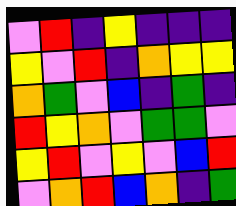[["violet", "red", "indigo", "yellow", "indigo", "indigo", "indigo"], ["yellow", "violet", "red", "indigo", "orange", "yellow", "yellow"], ["orange", "green", "violet", "blue", "indigo", "green", "indigo"], ["red", "yellow", "orange", "violet", "green", "green", "violet"], ["yellow", "red", "violet", "yellow", "violet", "blue", "red"], ["violet", "orange", "red", "blue", "orange", "indigo", "green"]]